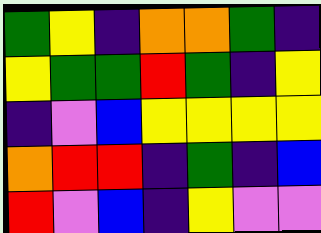[["green", "yellow", "indigo", "orange", "orange", "green", "indigo"], ["yellow", "green", "green", "red", "green", "indigo", "yellow"], ["indigo", "violet", "blue", "yellow", "yellow", "yellow", "yellow"], ["orange", "red", "red", "indigo", "green", "indigo", "blue"], ["red", "violet", "blue", "indigo", "yellow", "violet", "violet"]]